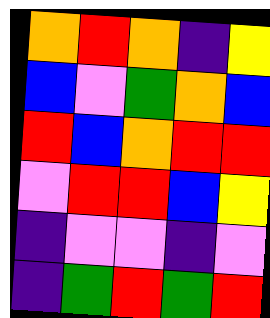[["orange", "red", "orange", "indigo", "yellow"], ["blue", "violet", "green", "orange", "blue"], ["red", "blue", "orange", "red", "red"], ["violet", "red", "red", "blue", "yellow"], ["indigo", "violet", "violet", "indigo", "violet"], ["indigo", "green", "red", "green", "red"]]